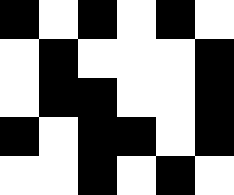[["black", "white", "black", "white", "black", "white"], ["white", "black", "white", "white", "white", "black"], ["white", "black", "black", "white", "white", "black"], ["black", "white", "black", "black", "white", "black"], ["white", "white", "black", "white", "black", "white"]]